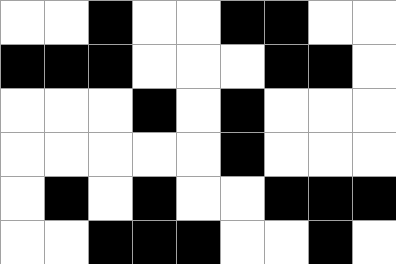[["white", "white", "black", "white", "white", "black", "black", "white", "white"], ["black", "black", "black", "white", "white", "white", "black", "black", "white"], ["white", "white", "white", "black", "white", "black", "white", "white", "white"], ["white", "white", "white", "white", "white", "black", "white", "white", "white"], ["white", "black", "white", "black", "white", "white", "black", "black", "black"], ["white", "white", "black", "black", "black", "white", "white", "black", "white"]]